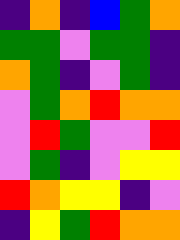[["indigo", "orange", "indigo", "blue", "green", "orange"], ["green", "green", "violet", "green", "green", "indigo"], ["orange", "green", "indigo", "violet", "green", "indigo"], ["violet", "green", "orange", "red", "orange", "orange"], ["violet", "red", "green", "violet", "violet", "red"], ["violet", "green", "indigo", "violet", "yellow", "yellow"], ["red", "orange", "yellow", "yellow", "indigo", "violet"], ["indigo", "yellow", "green", "red", "orange", "orange"]]